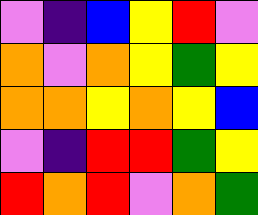[["violet", "indigo", "blue", "yellow", "red", "violet"], ["orange", "violet", "orange", "yellow", "green", "yellow"], ["orange", "orange", "yellow", "orange", "yellow", "blue"], ["violet", "indigo", "red", "red", "green", "yellow"], ["red", "orange", "red", "violet", "orange", "green"]]